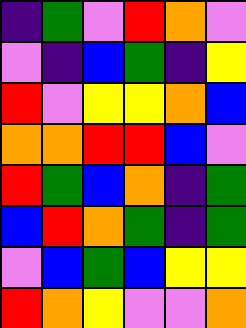[["indigo", "green", "violet", "red", "orange", "violet"], ["violet", "indigo", "blue", "green", "indigo", "yellow"], ["red", "violet", "yellow", "yellow", "orange", "blue"], ["orange", "orange", "red", "red", "blue", "violet"], ["red", "green", "blue", "orange", "indigo", "green"], ["blue", "red", "orange", "green", "indigo", "green"], ["violet", "blue", "green", "blue", "yellow", "yellow"], ["red", "orange", "yellow", "violet", "violet", "orange"]]